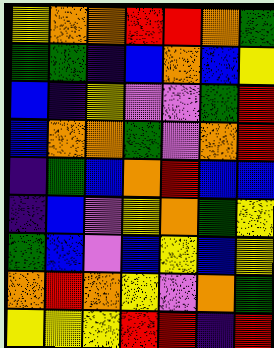[["yellow", "orange", "orange", "red", "red", "orange", "green"], ["green", "green", "indigo", "blue", "orange", "blue", "yellow"], ["blue", "indigo", "yellow", "violet", "violet", "green", "red"], ["blue", "orange", "orange", "green", "violet", "orange", "red"], ["indigo", "green", "blue", "orange", "red", "blue", "blue"], ["indigo", "blue", "violet", "yellow", "orange", "green", "yellow"], ["green", "blue", "violet", "blue", "yellow", "blue", "yellow"], ["orange", "red", "orange", "yellow", "violet", "orange", "green"], ["yellow", "yellow", "yellow", "red", "red", "indigo", "red"]]